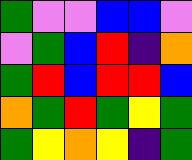[["green", "violet", "violet", "blue", "blue", "violet"], ["violet", "green", "blue", "red", "indigo", "orange"], ["green", "red", "blue", "red", "red", "blue"], ["orange", "green", "red", "green", "yellow", "green"], ["green", "yellow", "orange", "yellow", "indigo", "green"]]